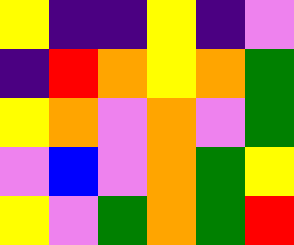[["yellow", "indigo", "indigo", "yellow", "indigo", "violet"], ["indigo", "red", "orange", "yellow", "orange", "green"], ["yellow", "orange", "violet", "orange", "violet", "green"], ["violet", "blue", "violet", "orange", "green", "yellow"], ["yellow", "violet", "green", "orange", "green", "red"]]